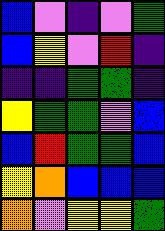[["blue", "violet", "indigo", "violet", "green"], ["blue", "yellow", "violet", "red", "indigo"], ["indigo", "indigo", "green", "green", "indigo"], ["yellow", "green", "green", "violet", "blue"], ["blue", "red", "green", "green", "blue"], ["yellow", "orange", "blue", "blue", "blue"], ["orange", "violet", "yellow", "yellow", "green"]]